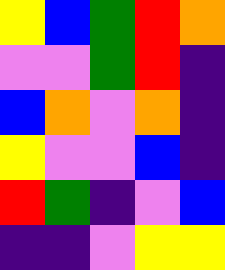[["yellow", "blue", "green", "red", "orange"], ["violet", "violet", "green", "red", "indigo"], ["blue", "orange", "violet", "orange", "indigo"], ["yellow", "violet", "violet", "blue", "indigo"], ["red", "green", "indigo", "violet", "blue"], ["indigo", "indigo", "violet", "yellow", "yellow"]]